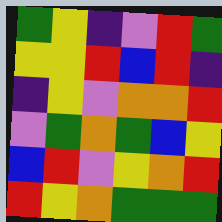[["green", "yellow", "indigo", "violet", "red", "green"], ["yellow", "yellow", "red", "blue", "red", "indigo"], ["indigo", "yellow", "violet", "orange", "orange", "red"], ["violet", "green", "orange", "green", "blue", "yellow"], ["blue", "red", "violet", "yellow", "orange", "red"], ["red", "yellow", "orange", "green", "green", "green"]]